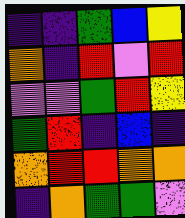[["indigo", "indigo", "green", "blue", "yellow"], ["orange", "indigo", "red", "violet", "red"], ["violet", "violet", "green", "red", "yellow"], ["green", "red", "indigo", "blue", "indigo"], ["orange", "red", "red", "orange", "orange"], ["indigo", "orange", "green", "green", "violet"]]